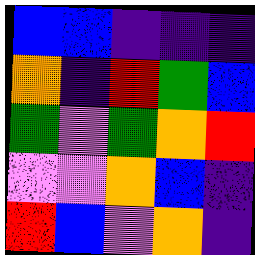[["blue", "blue", "indigo", "indigo", "indigo"], ["orange", "indigo", "red", "green", "blue"], ["green", "violet", "green", "orange", "red"], ["violet", "violet", "orange", "blue", "indigo"], ["red", "blue", "violet", "orange", "indigo"]]